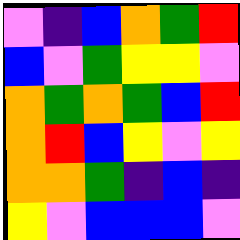[["violet", "indigo", "blue", "orange", "green", "red"], ["blue", "violet", "green", "yellow", "yellow", "violet"], ["orange", "green", "orange", "green", "blue", "red"], ["orange", "red", "blue", "yellow", "violet", "yellow"], ["orange", "orange", "green", "indigo", "blue", "indigo"], ["yellow", "violet", "blue", "blue", "blue", "violet"]]